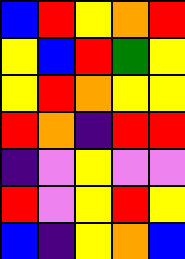[["blue", "red", "yellow", "orange", "red"], ["yellow", "blue", "red", "green", "yellow"], ["yellow", "red", "orange", "yellow", "yellow"], ["red", "orange", "indigo", "red", "red"], ["indigo", "violet", "yellow", "violet", "violet"], ["red", "violet", "yellow", "red", "yellow"], ["blue", "indigo", "yellow", "orange", "blue"]]